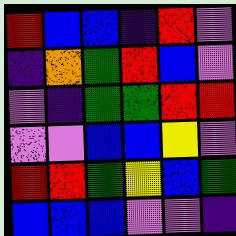[["red", "blue", "blue", "indigo", "red", "violet"], ["indigo", "orange", "green", "red", "blue", "violet"], ["violet", "indigo", "green", "green", "red", "red"], ["violet", "violet", "blue", "blue", "yellow", "violet"], ["red", "red", "green", "yellow", "blue", "green"], ["blue", "blue", "blue", "violet", "violet", "indigo"]]